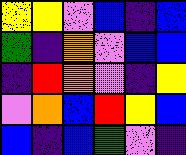[["yellow", "yellow", "violet", "blue", "indigo", "blue"], ["green", "indigo", "orange", "violet", "blue", "blue"], ["indigo", "red", "orange", "violet", "indigo", "yellow"], ["violet", "orange", "blue", "red", "yellow", "blue"], ["blue", "indigo", "blue", "green", "violet", "indigo"]]